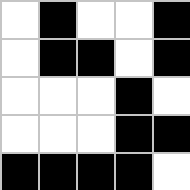[["white", "black", "white", "white", "black"], ["white", "black", "black", "white", "black"], ["white", "white", "white", "black", "white"], ["white", "white", "white", "black", "black"], ["black", "black", "black", "black", "white"]]